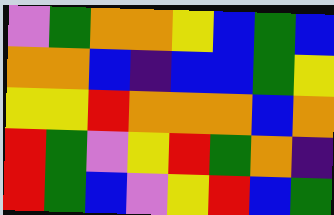[["violet", "green", "orange", "orange", "yellow", "blue", "green", "blue"], ["orange", "orange", "blue", "indigo", "blue", "blue", "green", "yellow"], ["yellow", "yellow", "red", "orange", "orange", "orange", "blue", "orange"], ["red", "green", "violet", "yellow", "red", "green", "orange", "indigo"], ["red", "green", "blue", "violet", "yellow", "red", "blue", "green"]]